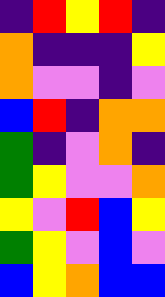[["indigo", "red", "yellow", "red", "indigo"], ["orange", "indigo", "indigo", "indigo", "yellow"], ["orange", "violet", "violet", "indigo", "violet"], ["blue", "red", "indigo", "orange", "orange"], ["green", "indigo", "violet", "orange", "indigo"], ["green", "yellow", "violet", "violet", "orange"], ["yellow", "violet", "red", "blue", "yellow"], ["green", "yellow", "violet", "blue", "violet"], ["blue", "yellow", "orange", "blue", "blue"]]